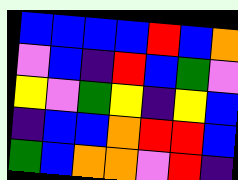[["blue", "blue", "blue", "blue", "red", "blue", "orange"], ["violet", "blue", "indigo", "red", "blue", "green", "violet"], ["yellow", "violet", "green", "yellow", "indigo", "yellow", "blue"], ["indigo", "blue", "blue", "orange", "red", "red", "blue"], ["green", "blue", "orange", "orange", "violet", "red", "indigo"]]